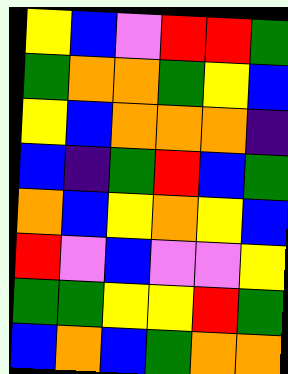[["yellow", "blue", "violet", "red", "red", "green"], ["green", "orange", "orange", "green", "yellow", "blue"], ["yellow", "blue", "orange", "orange", "orange", "indigo"], ["blue", "indigo", "green", "red", "blue", "green"], ["orange", "blue", "yellow", "orange", "yellow", "blue"], ["red", "violet", "blue", "violet", "violet", "yellow"], ["green", "green", "yellow", "yellow", "red", "green"], ["blue", "orange", "blue", "green", "orange", "orange"]]